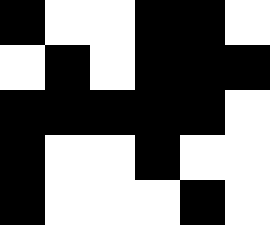[["black", "white", "white", "black", "black", "white"], ["white", "black", "white", "black", "black", "black"], ["black", "black", "black", "black", "black", "white"], ["black", "white", "white", "black", "white", "white"], ["black", "white", "white", "white", "black", "white"]]